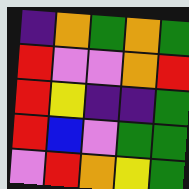[["indigo", "orange", "green", "orange", "green"], ["red", "violet", "violet", "orange", "red"], ["red", "yellow", "indigo", "indigo", "green"], ["red", "blue", "violet", "green", "green"], ["violet", "red", "orange", "yellow", "green"]]